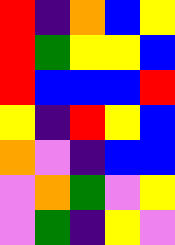[["red", "indigo", "orange", "blue", "yellow"], ["red", "green", "yellow", "yellow", "blue"], ["red", "blue", "blue", "blue", "red"], ["yellow", "indigo", "red", "yellow", "blue"], ["orange", "violet", "indigo", "blue", "blue"], ["violet", "orange", "green", "violet", "yellow"], ["violet", "green", "indigo", "yellow", "violet"]]